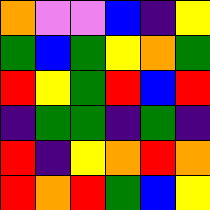[["orange", "violet", "violet", "blue", "indigo", "yellow"], ["green", "blue", "green", "yellow", "orange", "green"], ["red", "yellow", "green", "red", "blue", "red"], ["indigo", "green", "green", "indigo", "green", "indigo"], ["red", "indigo", "yellow", "orange", "red", "orange"], ["red", "orange", "red", "green", "blue", "yellow"]]